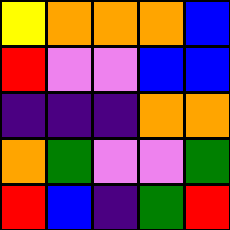[["yellow", "orange", "orange", "orange", "blue"], ["red", "violet", "violet", "blue", "blue"], ["indigo", "indigo", "indigo", "orange", "orange"], ["orange", "green", "violet", "violet", "green"], ["red", "blue", "indigo", "green", "red"]]